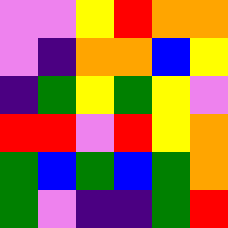[["violet", "violet", "yellow", "red", "orange", "orange"], ["violet", "indigo", "orange", "orange", "blue", "yellow"], ["indigo", "green", "yellow", "green", "yellow", "violet"], ["red", "red", "violet", "red", "yellow", "orange"], ["green", "blue", "green", "blue", "green", "orange"], ["green", "violet", "indigo", "indigo", "green", "red"]]